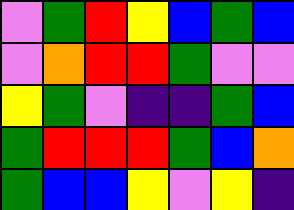[["violet", "green", "red", "yellow", "blue", "green", "blue"], ["violet", "orange", "red", "red", "green", "violet", "violet"], ["yellow", "green", "violet", "indigo", "indigo", "green", "blue"], ["green", "red", "red", "red", "green", "blue", "orange"], ["green", "blue", "blue", "yellow", "violet", "yellow", "indigo"]]